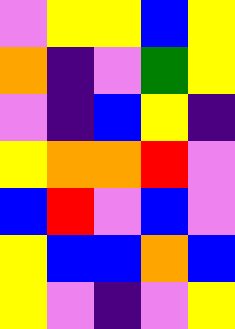[["violet", "yellow", "yellow", "blue", "yellow"], ["orange", "indigo", "violet", "green", "yellow"], ["violet", "indigo", "blue", "yellow", "indigo"], ["yellow", "orange", "orange", "red", "violet"], ["blue", "red", "violet", "blue", "violet"], ["yellow", "blue", "blue", "orange", "blue"], ["yellow", "violet", "indigo", "violet", "yellow"]]